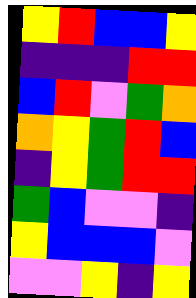[["yellow", "red", "blue", "blue", "yellow"], ["indigo", "indigo", "indigo", "red", "red"], ["blue", "red", "violet", "green", "orange"], ["orange", "yellow", "green", "red", "blue"], ["indigo", "yellow", "green", "red", "red"], ["green", "blue", "violet", "violet", "indigo"], ["yellow", "blue", "blue", "blue", "violet"], ["violet", "violet", "yellow", "indigo", "yellow"]]